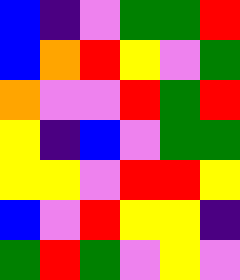[["blue", "indigo", "violet", "green", "green", "red"], ["blue", "orange", "red", "yellow", "violet", "green"], ["orange", "violet", "violet", "red", "green", "red"], ["yellow", "indigo", "blue", "violet", "green", "green"], ["yellow", "yellow", "violet", "red", "red", "yellow"], ["blue", "violet", "red", "yellow", "yellow", "indigo"], ["green", "red", "green", "violet", "yellow", "violet"]]